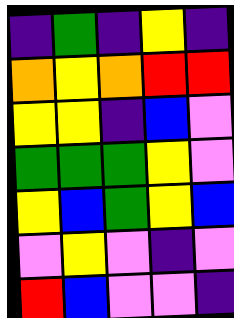[["indigo", "green", "indigo", "yellow", "indigo"], ["orange", "yellow", "orange", "red", "red"], ["yellow", "yellow", "indigo", "blue", "violet"], ["green", "green", "green", "yellow", "violet"], ["yellow", "blue", "green", "yellow", "blue"], ["violet", "yellow", "violet", "indigo", "violet"], ["red", "blue", "violet", "violet", "indigo"]]